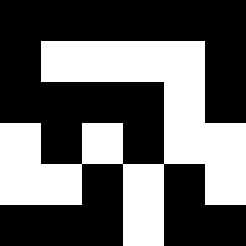[["black", "black", "black", "black", "black", "black"], ["black", "white", "white", "white", "white", "black"], ["black", "black", "black", "black", "white", "black"], ["white", "black", "white", "black", "white", "white"], ["white", "white", "black", "white", "black", "white"], ["black", "black", "black", "white", "black", "black"]]